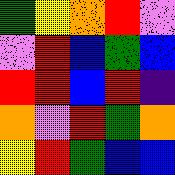[["green", "yellow", "orange", "red", "violet"], ["violet", "red", "blue", "green", "blue"], ["red", "red", "blue", "red", "indigo"], ["orange", "violet", "red", "green", "orange"], ["yellow", "red", "green", "blue", "blue"]]